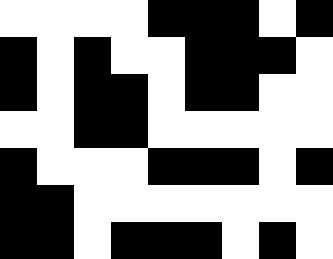[["white", "white", "white", "white", "black", "black", "black", "white", "black"], ["black", "white", "black", "white", "white", "black", "black", "black", "white"], ["black", "white", "black", "black", "white", "black", "black", "white", "white"], ["white", "white", "black", "black", "white", "white", "white", "white", "white"], ["black", "white", "white", "white", "black", "black", "black", "white", "black"], ["black", "black", "white", "white", "white", "white", "white", "white", "white"], ["black", "black", "white", "black", "black", "black", "white", "black", "white"]]